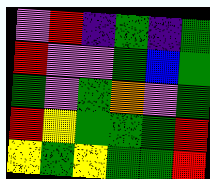[["violet", "red", "indigo", "green", "indigo", "green"], ["red", "violet", "violet", "green", "blue", "green"], ["green", "violet", "green", "orange", "violet", "green"], ["red", "yellow", "green", "green", "green", "red"], ["yellow", "green", "yellow", "green", "green", "red"]]